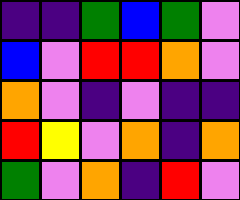[["indigo", "indigo", "green", "blue", "green", "violet"], ["blue", "violet", "red", "red", "orange", "violet"], ["orange", "violet", "indigo", "violet", "indigo", "indigo"], ["red", "yellow", "violet", "orange", "indigo", "orange"], ["green", "violet", "orange", "indigo", "red", "violet"]]